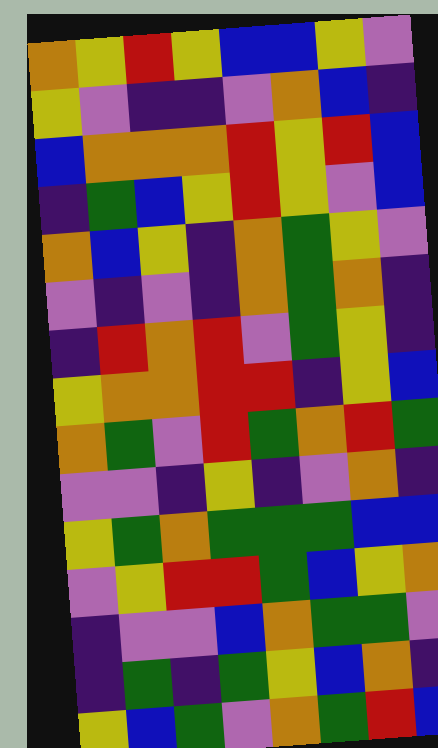[["orange", "yellow", "red", "yellow", "blue", "blue", "yellow", "violet"], ["yellow", "violet", "indigo", "indigo", "violet", "orange", "blue", "indigo"], ["blue", "orange", "orange", "orange", "red", "yellow", "red", "blue"], ["indigo", "green", "blue", "yellow", "red", "yellow", "violet", "blue"], ["orange", "blue", "yellow", "indigo", "orange", "green", "yellow", "violet"], ["violet", "indigo", "violet", "indigo", "orange", "green", "orange", "indigo"], ["indigo", "red", "orange", "red", "violet", "green", "yellow", "indigo"], ["yellow", "orange", "orange", "red", "red", "indigo", "yellow", "blue"], ["orange", "green", "violet", "red", "green", "orange", "red", "green"], ["violet", "violet", "indigo", "yellow", "indigo", "violet", "orange", "indigo"], ["yellow", "green", "orange", "green", "green", "green", "blue", "blue"], ["violet", "yellow", "red", "red", "green", "blue", "yellow", "orange"], ["indigo", "violet", "violet", "blue", "orange", "green", "green", "violet"], ["indigo", "green", "indigo", "green", "yellow", "blue", "orange", "indigo"], ["yellow", "blue", "green", "violet", "orange", "green", "red", "blue"]]